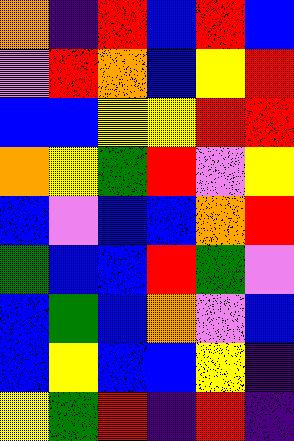[["orange", "indigo", "red", "blue", "red", "blue"], ["violet", "red", "orange", "blue", "yellow", "red"], ["blue", "blue", "yellow", "yellow", "red", "red"], ["orange", "yellow", "green", "red", "violet", "yellow"], ["blue", "violet", "blue", "blue", "orange", "red"], ["green", "blue", "blue", "red", "green", "violet"], ["blue", "green", "blue", "orange", "violet", "blue"], ["blue", "yellow", "blue", "blue", "yellow", "indigo"], ["yellow", "green", "red", "indigo", "red", "indigo"]]